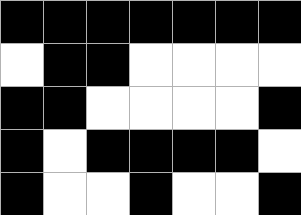[["black", "black", "black", "black", "black", "black", "black"], ["white", "black", "black", "white", "white", "white", "white"], ["black", "black", "white", "white", "white", "white", "black"], ["black", "white", "black", "black", "black", "black", "white"], ["black", "white", "white", "black", "white", "white", "black"]]